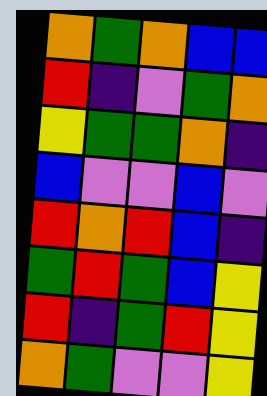[["orange", "green", "orange", "blue", "blue"], ["red", "indigo", "violet", "green", "orange"], ["yellow", "green", "green", "orange", "indigo"], ["blue", "violet", "violet", "blue", "violet"], ["red", "orange", "red", "blue", "indigo"], ["green", "red", "green", "blue", "yellow"], ["red", "indigo", "green", "red", "yellow"], ["orange", "green", "violet", "violet", "yellow"]]